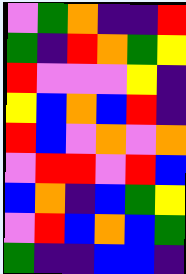[["violet", "green", "orange", "indigo", "indigo", "red"], ["green", "indigo", "red", "orange", "green", "yellow"], ["red", "violet", "violet", "violet", "yellow", "indigo"], ["yellow", "blue", "orange", "blue", "red", "indigo"], ["red", "blue", "violet", "orange", "violet", "orange"], ["violet", "red", "red", "violet", "red", "blue"], ["blue", "orange", "indigo", "blue", "green", "yellow"], ["violet", "red", "blue", "orange", "blue", "green"], ["green", "indigo", "indigo", "blue", "blue", "indigo"]]